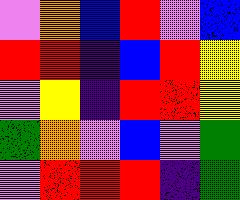[["violet", "orange", "blue", "red", "violet", "blue"], ["red", "red", "indigo", "blue", "red", "yellow"], ["violet", "yellow", "indigo", "red", "red", "yellow"], ["green", "orange", "violet", "blue", "violet", "green"], ["violet", "red", "red", "red", "indigo", "green"]]